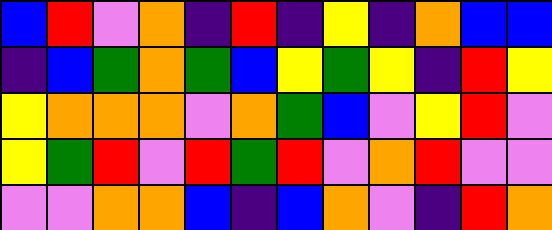[["blue", "red", "violet", "orange", "indigo", "red", "indigo", "yellow", "indigo", "orange", "blue", "blue"], ["indigo", "blue", "green", "orange", "green", "blue", "yellow", "green", "yellow", "indigo", "red", "yellow"], ["yellow", "orange", "orange", "orange", "violet", "orange", "green", "blue", "violet", "yellow", "red", "violet"], ["yellow", "green", "red", "violet", "red", "green", "red", "violet", "orange", "red", "violet", "violet"], ["violet", "violet", "orange", "orange", "blue", "indigo", "blue", "orange", "violet", "indigo", "red", "orange"]]